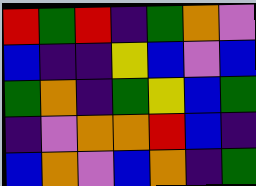[["red", "green", "red", "indigo", "green", "orange", "violet"], ["blue", "indigo", "indigo", "yellow", "blue", "violet", "blue"], ["green", "orange", "indigo", "green", "yellow", "blue", "green"], ["indigo", "violet", "orange", "orange", "red", "blue", "indigo"], ["blue", "orange", "violet", "blue", "orange", "indigo", "green"]]